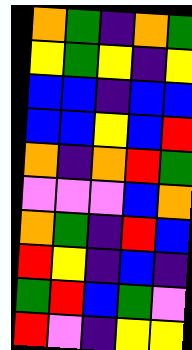[["orange", "green", "indigo", "orange", "green"], ["yellow", "green", "yellow", "indigo", "yellow"], ["blue", "blue", "indigo", "blue", "blue"], ["blue", "blue", "yellow", "blue", "red"], ["orange", "indigo", "orange", "red", "green"], ["violet", "violet", "violet", "blue", "orange"], ["orange", "green", "indigo", "red", "blue"], ["red", "yellow", "indigo", "blue", "indigo"], ["green", "red", "blue", "green", "violet"], ["red", "violet", "indigo", "yellow", "yellow"]]